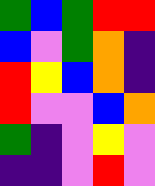[["green", "blue", "green", "red", "red"], ["blue", "violet", "green", "orange", "indigo"], ["red", "yellow", "blue", "orange", "indigo"], ["red", "violet", "violet", "blue", "orange"], ["green", "indigo", "violet", "yellow", "violet"], ["indigo", "indigo", "violet", "red", "violet"]]